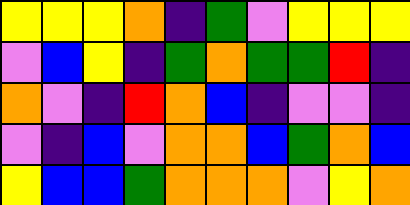[["yellow", "yellow", "yellow", "orange", "indigo", "green", "violet", "yellow", "yellow", "yellow"], ["violet", "blue", "yellow", "indigo", "green", "orange", "green", "green", "red", "indigo"], ["orange", "violet", "indigo", "red", "orange", "blue", "indigo", "violet", "violet", "indigo"], ["violet", "indigo", "blue", "violet", "orange", "orange", "blue", "green", "orange", "blue"], ["yellow", "blue", "blue", "green", "orange", "orange", "orange", "violet", "yellow", "orange"]]